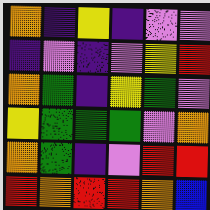[["orange", "indigo", "yellow", "indigo", "violet", "violet"], ["indigo", "violet", "indigo", "violet", "yellow", "red"], ["orange", "green", "indigo", "yellow", "green", "violet"], ["yellow", "green", "green", "green", "violet", "orange"], ["orange", "green", "indigo", "violet", "red", "red"], ["red", "orange", "red", "red", "orange", "blue"]]